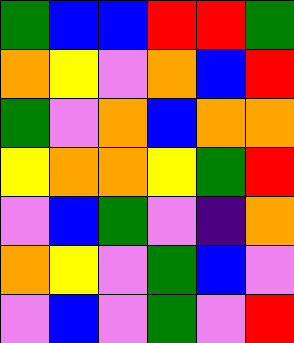[["green", "blue", "blue", "red", "red", "green"], ["orange", "yellow", "violet", "orange", "blue", "red"], ["green", "violet", "orange", "blue", "orange", "orange"], ["yellow", "orange", "orange", "yellow", "green", "red"], ["violet", "blue", "green", "violet", "indigo", "orange"], ["orange", "yellow", "violet", "green", "blue", "violet"], ["violet", "blue", "violet", "green", "violet", "red"]]